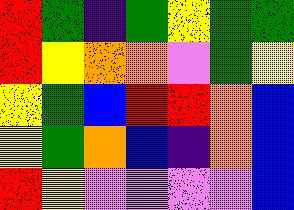[["red", "green", "indigo", "green", "yellow", "green", "green"], ["red", "yellow", "orange", "orange", "violet", "green", "yellow"], ["yellow", "green", "blue", "red", "red", "orange", "blue"], ["yellow", "green", "orange", "blue", "indigo", "orange", "blue"], ["red", "yellow", "violet", "violet", "violet", "violet", "blue"]]